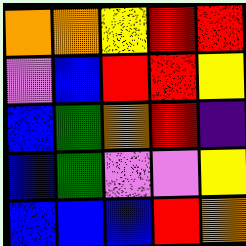[["orange", "orange", "yellow", "red", "red"], ["violet", "blue", "red", "red", "yellow"], ["blue", "green", "orange", "red", "indigo"], ["blue", "green", "violet", "violet", "yellow"], ["blue", "blue", "blue", "red", "orange"]]